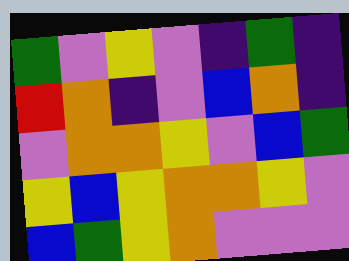[["green", "violet", "yellow", "violet", "indigo", "green", "indigo"], ["red", "orange", "indigo", "violet", "blue", "orange", "indigo"], ["violet", "orange", "orange", "yellow", "violet", "blue", "green"], ["yellow", "blue", "yellow", "orange", "orange", "yellow", "violet"], ["blue", "green", "yellow", "orange", "violet", "violet", "violet"]]